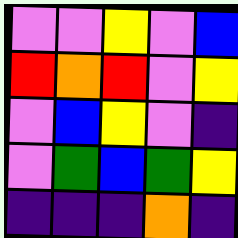[["violet", "violet", "yellow", "violet", "blue"], ["red", "orange", "red", "violet", "yellow"], ["violet", "blue", "yellow", "violet", "indigo"], ["violet", "green", "blue", "green", "yellow"], ["indigo", "indigo", "indigo", "orange", "indigo"]]